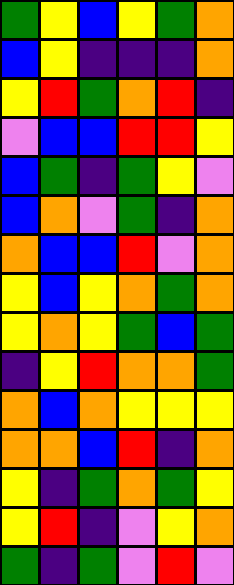[["green", "yellow", "blue", "yellow", "green", "orange"], ["blue", "yellow", "indigo", "indigo", "indigo", "orange"], ["yellow", "red", "green", "orange", "red", "indigo"], ["violet", "blue", "blue", "red", "red", "yellow"], ["blue", "green", "indigo", "green", "yellow", "violet"], ["blue", "orange", "violet", "green", "indigo", "orange"], ["orange", "blue", "blue", "red", "violet", "orange"], ["yellow", "blue", "yellow", "orange", "green", "orange"], ["yellow", "orange", "yellow", "green", "blue", "green"], ["indigo", "yellow", "red", "orange", "orange", "green"], ["orange", "blue", "orange", "yellow", "yellow", "yellow"], ["orange", "orange", "blue", "red", "indigo", "orange"], ["yellow", "indigo", "green", "orange", "green", "yellow"], ["yellow", "red", "indigo", "violet", "yellow", "orange"], ["green", "indigo", "green", "violet", "red", "violet"]]